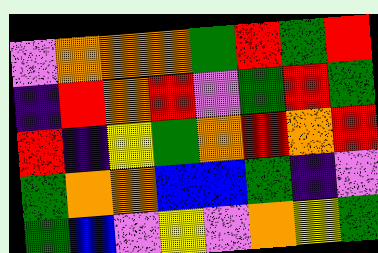[["violet", "orange", "orange", "orange", "green", "red", "green", "red"], ["indigo", "red", "orange", "red", "violet", "green", "red", "green"], ["red", "indigo", "yellow", "green", "orange", "red", "orange", "red"], ["green", "orange", "orange", "blue", "blue", "green", "indigo", "violet"], ["green", "blue", "violet", "yellow", "violet", "orange", "yellow", "green"]]